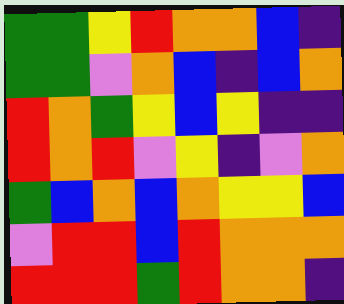[["green", "green", "yellow", "red", "orange", "orange", "blue", "indigo"], ["green", "green", "violet", "orange", "blue", "indigo", "blue", "orange"], ["red", "orange", "green", "yellow", "blue", "yellow", "indigo", "indigo"], ["red", "orange", "red", "violet", "yellow", "indigo", "violet", "orange"], ["green", "blue", "orange", "blue", "orange", "yellow", "yellow", "blue"], ["violet", "red", "red", "blue", "red", "orange", "orange", "orange"], ["red", "red", "red", "green", "red", "orange", "orange", "indigo"]]